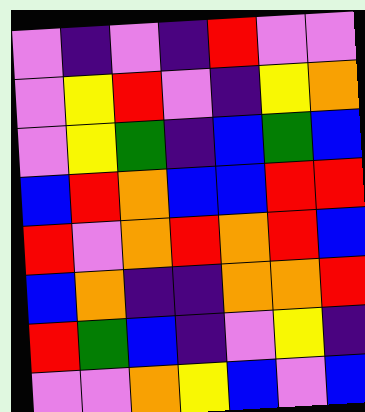[["violet", "indigo", "violet", "indigo", "red", "violet", "violet"], ["violet", "yellow", "red", "violet", "indigo", "yellow", "orange"], ["violet", "yellow", "green", "indigo", "blue", "green", "blue"], ["blue", "red", "orange", "blue", "blue", "red", "red"], ["red", "violet", "orange", "red", "orange", "red", "blue"], ["blue", "orange", "indigo", "indigo", "orange", "orange", "red"], ["red", "green", "blue", "indigo", "violet", "yellow", "indigo"], ["violet", "violet", "orange", "yellow", "blue", "violet", "blue"]]